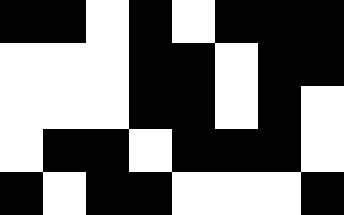[["black", "black", "white", "black", "white", "black", "black", "black"], ["white", "white", "white", "black", "black", "white", "black", "black"], ["white", "white", "white", "black", "black", "white", "black", "white"], ["white", "black", "black", "white", "black", "black", "black", "white"], ["black", "white", "black", "black", "white", "white", "white", "black"]]